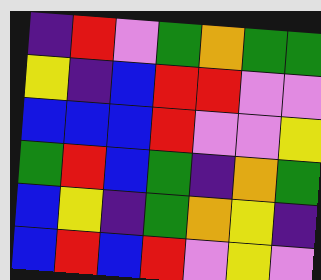[["indigo", "red", "violet", "green", "orange", "green", "green"], ["yellow", "indigo", "blue", "red", "red", "violet", "violet"], ["blue", "blue", "blue", "red", "violet", "violet", "yellow"], ["green", "red", "blue", "green", "indigo", "orange", "green"], ["blue", "yellow", "indigo", "green", "orange", "yellow", "indigo"], ["blue", "red", "blue", "red", "violet", "yellow", "violet"]]